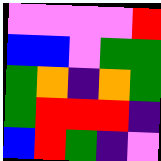[["violet", "violet", "violet", "violet", "red"], ["blue", "blue", "violet", "green", "green"], ["green", "orange", "indigo", "orange", "green"], ["green", "red", "red", "red", "indigo"], ["blue", "red", "green", "indigo", "violet"]]